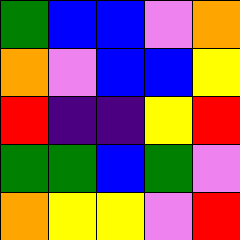[["green", "blue", "blue", "violet", "orange"], ["orange", "violet", "blue", "blue", "yellow"], ["red", "indigo", "indigo", "yellow", "red"], ["green", "green", "blue", "green", "violet"], ["orange", "yellow", "yellow", "violet", "red"]]